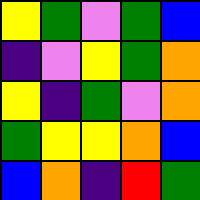[["yellow", "green", "violet", "green", "blue"], ["indigo", "violet", "yellow", "green", "orange"], ["yellow", "indigo", "green", "violet", "orange"], ["green", "yellow", "yellow", "orange", "blue"], ["blue", "orange", "indigo", "red", "green"]]